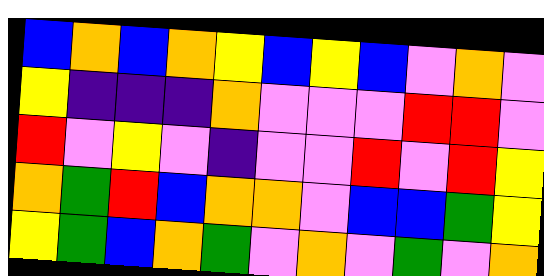[["blue", "orange", "blue", "orange", "yellow", "blue", "yellow", "blue", "violet", "orange", "violet"], ["yellow", "indigo", "indigo", "indigo", "orange", "violet", "violet", "violet", "red", "red", "violet"], ["red", "violet", "yellow", "violet", "indigo", "violet", "violet", "red", "violet", "red", "yellow"], ["orange", "green", "red", "blue", "orange", "orange", "violet", "blue", "blue", "green", "yellow"], ["yellow", "green", "blue", "orange", "green", "violet", "orange", "violet", "green", "violet", "orange"]]